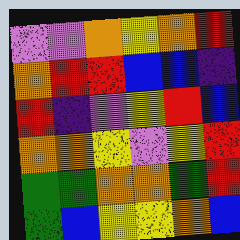[["violet", "violet", "orange", "yellow", "orange", "red"], ["orange", "red", "red", "blue", "blue", "indigo"], ["red", "indigo", "violet", "yellow", "red", "blue"], ["orange", "orange", "yellow", "violet", "yellow", "red"], ["green", "green", "orange", "orange", "green", "red"], ["green", "blue", "yellow", "yellow", "orange", "blue"]]